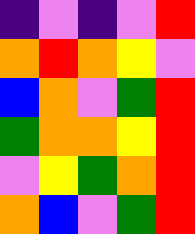[["indigo", "violet", "indigo", "violet", "red"], ["orange", "red", "orange", "yellow", "violet"], ["blue", "orange", "violet", "green", "red"], ["green", "orange", "orange", "yellow", "red"], ["violet", "yellow", "green", "orange", "red"], ["orange", "blue", "violet", "green", "red"]]